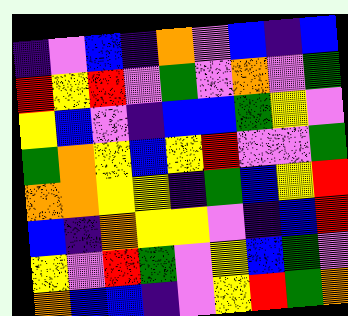[["indigo", "violet", "blue", "indigo", "orange", "violet", "blue", "indigo", "blue"], ["red", "yellow", "red", "violet", "green", "violet", "orange", "violet", "green"], ["yellow", "blue", "violet", "indigo", "blue", "blue", "green", "yellow", "violet"], ["green", "orange", "yellow", "blue", "yellow", "red", "violet", "violet", "green"], ["orange", "orange", "yellow", "yellow", "indigo", "green", "blue", "yellow", "red"], ["blue", "indigo", "orange", "yellow", "yellow", "violet", "indigo", "blue", "red"], ["yellow", "violet", "red", "green", "violet", "yellow", "blue", "green", "violet"], ["orange", "blue", "blue", "indigo", "violet", "yellow", "red", "green", "orange"]]